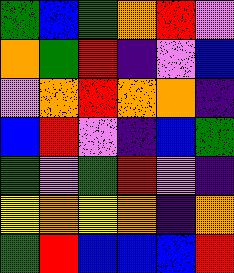[["green", "blue", "green", "orange", "red", "violet"], ["orange", "green", "red", "indigo", "violet", "blue"], ["violet", "orange", "red", "orange", "orange", "indigo"], ["blue", "red", "violet", "indigo", "blue", "green"], ["green", "violet", "green", "red", "violet", "indigo"], ["yellow", "orange", "yellow", "orange", "indigo", "orange"], ["green", "red", "blue", "blue", "blue", "red"]]